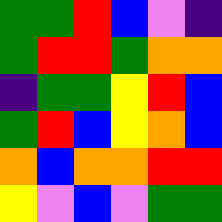[["green", "green", "red", "blue", "violet", "indigo"], ["green", "red", "red", "green", "orange", "orange"], ["indigo", "green", "green", "yellow", "red", "blue"], ["green", "red", "blue", "yellow", "orange", "blue"], ["orange", "blue", "orange", "orange", "red", "red"], ["yellow", "violet", "blue", "violet", "green", "green"]]